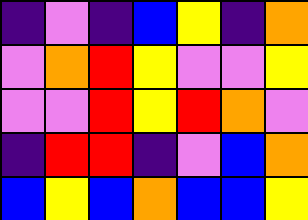[["indigo", "violet", "indigo", "blue", "yellow", "indigo", "orange"], ["violet", "orange", "red", "yellow", "violet", "violet", "yellow"], ["violet", "violet", "red", "yellow", "red", "orange", "violet"], ["indigo", "red", "red", "indigo", "violet", "blue", "orange"], ["blue", "yellow", "blue", "orange", "blue", "blue", "yellow"]]